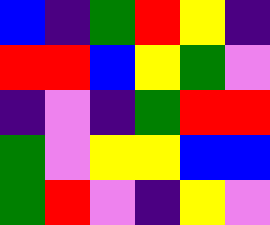[["blue", "indigo", "green", "red", "yellow", "indigo"], ["red", "red", "blue", "yellow", "green", "violet"], ["indigo", "violet", "indigo", "green", "red", "red"], ["green", "violet", "yellow", "yellow", "blue", "blue"], ["green", "red", "violet", "indigo", "yellow", "violet"]]